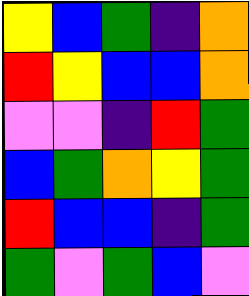[["yellow", "blue", "green", "indigo", "orange"], ["red", "yellow", "blue", "blue", "orange"], ["violet", "violet", "indigo", "red", "green"], ["blue", "green", "orange", "yellow", "green"], ["red", "blue", "blue", "indigo", "green"], ["green", "violet", "green", "blue", "violet"]]